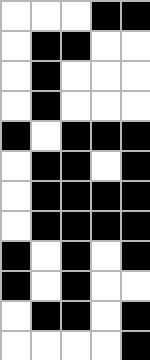[["white", "white", "white", "black", "black"], ["white", "black", "black", "white", "white"], ["white", "black", "white", "white", "white"], ["white", "black", "white", "white", "white"], ["black", "white", "black", "black", "black"], ["white", "black", "black", "white", "black"], ["white", "black", "black", "black", "black"], ["white", "black", "black", "black", "black"], ["black", "white", "black", "white", "black"], ["black", "white", "black", "white", "white"], ["white", "black", "black", "white", "black"], ["white", "white", "white", "white", "black"]]